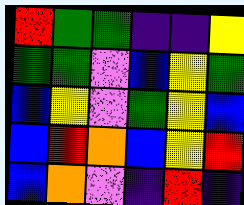[["red", "green", "green", "indigo", "indigo", "yellow"], ["green", "green", "violet", "blue", "yellow", "green"], ["blue", "yellow", "violet", "green", "yellow", "blue"], ["blue", "red", "orange", "blue", "yellow", "red"], ["blue", "orange", "violet", "indigo", "red", "indigo"]]